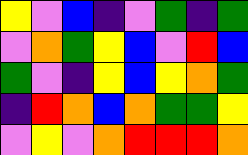[["yellow", "violet", "blue", "indigo", "violet", "green", "indigo", "green"], ["violet", "orange", "green", "yellow", "blue", "violet", "red", "blue"], ["green", "violet", "indigo", "yellow", "blue", "yellow", "orange", "green"], ["indigo", "red", "orange", "blue", "orange", "green", "green", "yellow"], ["violet", "yellow", "violet", "orange", "red", "red", "red", "orange"]]